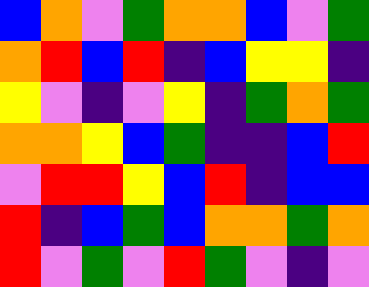[["blue", "orange", "violet", "green", "orange", "orange", "blue", "violet", "green"], ["orange", "red", "blue", "red", "indigo", "blue", "yellow", "yellow", "indigo"], ["yellow", "violet", "indigo", "violet", "yellow", "indigo", "green", "orange", "green"], ["orange", "orange", "yellow", "blue", "green", "indigo", "indigo", "blue", "red"], ["violet", "red", "red", "yellow", "blue", "red", "indigo", "blue", "blue"], ["red", "indigo", "blue", "green", "blue", "orange", "orange", "green", "orange"], ["red", "violet", "green", "violet", "red", "green", "violet", "indigo", "violet"]]